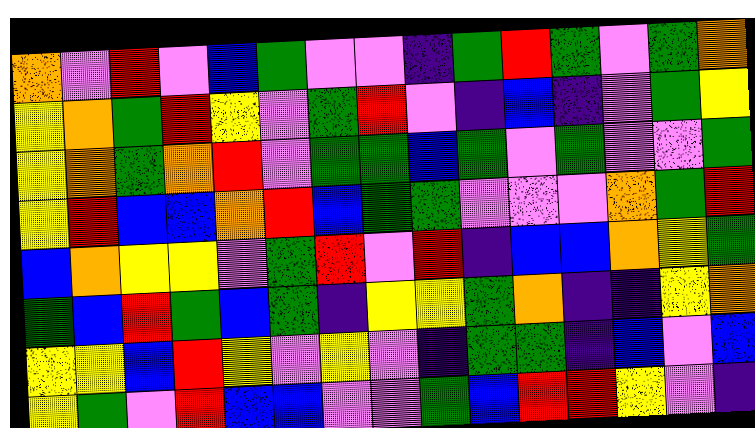[["orange", "violet", "red", "violet", "blue", "green", "violet", "violet", "indigo", "green", "red", "green", "violet", "green", "orange"], ["yellow", "orange", "green", "red", "yellow", "violet", "green", "red", "violet", "indigo", "blue", "indigo", "violet", "green", "yellow"], ["yellow", "orange", "green", "orange", "red", "violet", "green", "green", "blue", "green", "violet", "green", "violet", "violet", "green"], ["yellow", "red", "blue", "blue", "orange", "red", "blue", "green", "green", "violet", "violet", "violet", "orange", "green", "red"], ["blue", "orange", "yellow", "yellow", "violet", "green", "red", "violet", "red", "indigo", "blue", "blue", "orange", "yellow", "green"], ["green", "blue", "red", "green", "blue", "green", "indigo", "yellow", "yellow", "green", "orange", "indigo", "indigo", "yellow", "orange"], ["yellow", "yellow", "blue", "red", "yellow", "violet", "yellow", "violet", "indigo", "green", "green", "indigo", "blue", "violet", "blue"], ["yellow", "green", "violet", "red", "blue", "blue", "violet", "violet", "green", "blue", "red", "red", "yellow", "violet", "indigo"]]